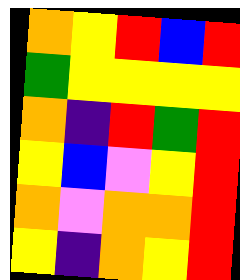[["orange", "yellow", "red", "blue", "red"], ["green", "yellow", "yellow", "yellow", "yellow"], ["orange", "indigo", "red", "green", "red"], ["yellow", "blue", "violet", "yellow", "red"], ["orange", "violet", "orange", "orange", "red"], ["yellow", "indigo", "orange", "yellow", "red"]]